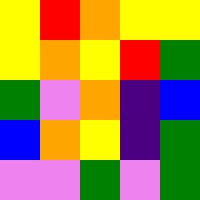[["yellow", "red", "orange", "yellow", "yellow"], ["yellow", "orange", "yellow", "red", "green"], ["green", "violet", "orange", "indigo", "blue"], ["blue", "orange", "yellow", "indigo", "green"], ["violet", "violet", "green", "violet", "green"]]